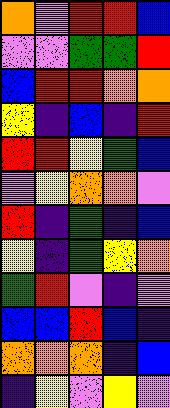[["orange", "violet", "red", "red", "blue"], ["violet", "violet", "green", "green", "red"], ["blue", "red", "red", "orange", "orange"], ["yellow", "indigo", "blue", "indigo", "red"], ["red", "red", "yellow", "green", "blue"], ["violet", "yellow", "orange", "orange", "violet"], ["red", "indigo", "green", "indigo", "blue"], ["yellow", "indigo", "green", "yellow", "orange"], ["green", "red", "violet", "indigo", "violet"], ["blue", "blue", "red", "blue", "indigo"], ["orange", "orange", "orange", "indigo", "blue"], ["indigo", "yellow", "violet", "yellow", "violet"]]